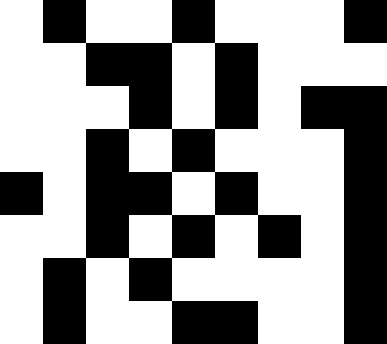[["white", "black", "white", "white", "black", "white", "white", "white", "black"], ["white", "white", "black", "black", "white", "black", "white", "white", "white"], ["white", "white", "white", "black", "white", "black", "white", "black", "black"], ["white", "white", "black", "white", "black", "white", "white", "white", "black"], ["black", "white", "black", "black", "white", "black", "white", "white", "black"], ["white", "white", "black", "white", "black", "white", "black", "white", "black"], ["white", "black", "white", "black", "white", "white", "white", "white", "black"], ["white", "black", "white", "white", "black", "black", "white", "white", "black"]]